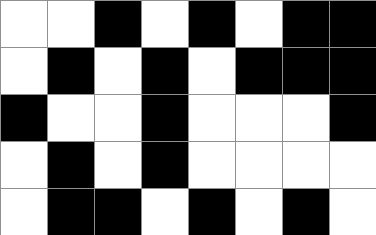[["white", "white", "black", "white", "black", "white", "black", "black"], ["white", "black", "white", "black", "white", "black", "black", "black"], ["black", "white", "white", "black", "white", "white", "white", "black"], ["white", "black", "white", "black", "white", "white", "white", "white"], ["white", "black", "black", "white", "black", "white", "black", "white"]]